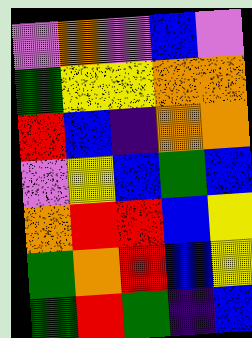[["violet", "orange", "violet", "blue", "violet"], ["green", "yellow", "yellow", "orange", "orange"], ["red", "blue", "indigo", "orange", "orange"], ["violet", "yellow", "blue", "green", "blue"], ["orange", "red", "red", "blue", "yellow"], ["green", "orange", "red", "blue", "yellow"], ["green", "red", "green", "indigo", "blue"]]